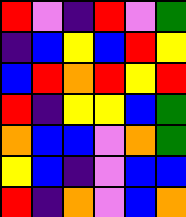[["red", "violet", "indigo", "red", "violet", "green"], ["indigo", "blue", "yellow", "blue", "red", "yellow"], ["blue", "red", "orange", "red", "yellow", "red"], ["red", "indigo", "yellow", "yellow", "blue", "green"], ["orange", "blue", "blue", "violet", "orange", "green"], ["yellow", "blue", "indigo", "violet", "blue", "blue"], ["red", "indigo", "orange", "violet", "blue", "orange"]]